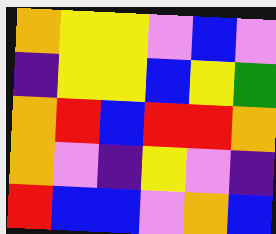[["orange", "yellow", "yellow", "violet", "blue", "violet"], ["indigo", "yellow", "yellow", "blue", "yellow", "green"], ["orange", "red", "blue", "red", "red", "orange"], ["orange", "violet", "indigo", "yellow", "violet", "indigo"], ["red", "blue", "blue", "violet", "orange", "blue"]]